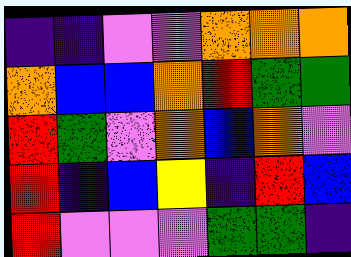[["indigo", "indigo", "violet", "violet", "orange", "orange", "orange"], ["orange", "blue", "blue", "orange", "red", "green", "green"], ["red", "green", "violet", "orange", "blue", "orange", "violet"], ["red", "indigo", "blue", "yellow", "indigo", "red", "blue"], ["red", "violet", "violet", "violet", "green", "green", "indigo"]]